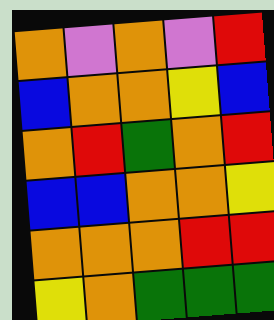[["orange", "violet", "orange", "violet", "red"], ["blue", "orange", "orange", "yellow", "blue"], ["orange", "red", "green", "orange", "red"], ["blue", "blue", "orange", "orange", "yellow"], ["orange", "orange", "orange", "red", "red"], ["yellow", "orange", "green", "green", "green"]]